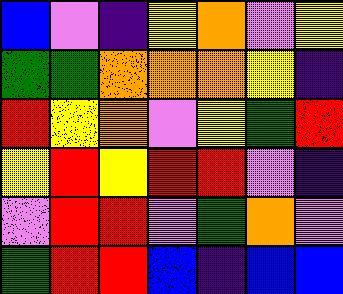[["blue", "violet", "indigo", "yellow", "orange", "violet", "yellow"], ["green", "green", "orange", "orange", "orange", "yellow", "indigo"], ["red", "yellow", "orange", "violet", "yellow", "green", "red"], ["yellow", "red", "yellow", "red", "red", "violet", "indigo"], ["violet", "red", "red", "violet", "green", "orange", "violet"], ["green", "red", "red", "blue", "indigo", "blue", "blue"]]